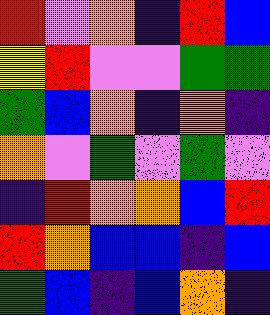[["red", "violet", "orange", "indigo", "red", "blue"], ["yellow", "red", "violet", "violet", "green", "green"], ["green", "blue", "orange", "indigo", "orange", "indigo"], ["orange", "violet", "green", "violet", "green", "violet"], ["indigo", "red", "orange", "orange", "blue", "red"], ["red", "orange", "blue", "blue", "indigo", "blue"], ["green", "blue", "indigo", "blue", "orange", "indigo"]]